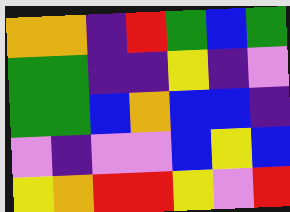[["orange", "orange", "indigo", "red", "green", "blue", "green"], ["green", "green", "indigo", "indigo", "yellow", "indigo", "violet"], ["green", "green", "blue", "orange", "blue", "blue", "indigo"], ["violet", "indigo", "violet", "violet", "blue", "yellow", "blue"], ["yellow", "orange", "red", "red", "yellow", "violet", "red"]]